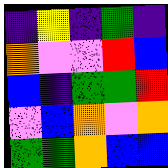[["indigo", "yellow", "indigo", "green", "indigo"], ["orange", "violet", "violet", "red", "blue"], ["blue", "indigo", "green", "green", "red"], ["violet", "blue", "orange", "violet", "orange"], ["green", "green", "orange", "blue", "blue"]]